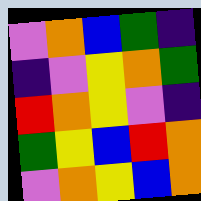[["violet", "orange", "blue", "green", "indigo"], ["indigo", "violet", "yellow", "orange", "green"], ["red", "orange", "yellow", "violet", "indigo"], ["green", "yellow", "blue", "red", "orange"], ["violet", "orange", "yellow", "blue", "orange"]]